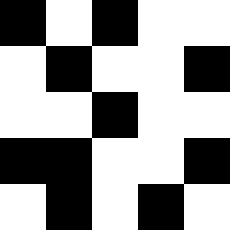[["black", "white", "black", "white", "white"], ["white", "black", "white", "white", "black"], ["white", "white", "black", "white", "white"], ["black", "black", "white", "white", "black"], ["white", "black", "white", "black", "white"]]